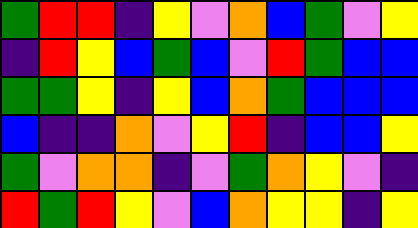[["green", "red", "red", "indigo", "yellow", "violet", "orange", "blue", "green", "violet", "yellow"], ["indigo", "red", "yellow", "blue", "green", "blue", "violet", "red", "green", "blue", "blue"], ["green", "green", "yellow", "indigo", "yellow", "blue", "orange", "green", "blue", "blue", "blue"], ["blue", "indigo", "indigo", "orange", "violet", "yellow", "red", "indigo", "blue", "blue", "yellow"], ["green", "violet", "orange", "orange", "indigo", "violet", "green", "orange", "yellow", "violet", "indigo"], ["red", "green", "red", "yellow", "violet", "blue", "orange", "yellow", "yellow", "indigo", "yellow"]]